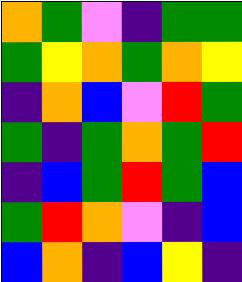[["orange", "green", "violet", "indigo", "green", "green"], ["green", "yellow", "orange", "green", "orange", "yellow"], ["indigo", "orange", "blue", "violet", "red", "green"], ["green", "indigo", "green", "orange", "green", "red"], ["indigo", "blue", "green", "red", "green", "blue"], ["green", "red", "orange", "violet", "indigo", "blue"], ["blue", "orange", "indigo", "blue", "yellow", "indigo"]]